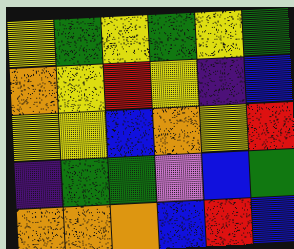[["yellow", "green", "yellow", "green", "yellow", "green"], ["orange", "yellow", "red", "yellow", "indigo", "blue"], ["yellow", "yellow", "blue", "orange", "yellow", "red"], ["indigo", "green", "green", "violet", "blue", "green"], ["orange", "orange", "orange", "blue", "red", "blue"]]